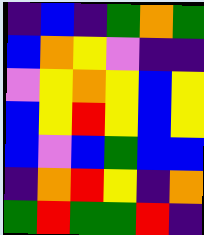[["indigo", "blue", "indigo", "green", "orange", "green"], ["blue", "orange", "yellow", "violet", "indigo", "indigo"], ["violet", "yellow", "orange", "yellow", "blue", "yellow"], ["blue", "yellow", "red", "yellow", "blue", "yellow"], ["blue", "violet", "blue", "green", "blue", "blue"], ["indigo", "orange", "red", "yellow", "indigo", "orange"], ["green", "red", "green", "green", "red", "indigo"]]